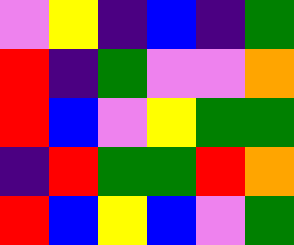[["violet", "yellow", "indigo", "blue", "indigo", "green"], ["red", "indigo", "green", "violet", "violet", "orange"], ["red", "blue", "violet", "yellow", "green", "green"], ["indigo", "red", "green", "green", "red", "orange"], ["red", "blue", "yellow", "blue", "violet", "green"]]